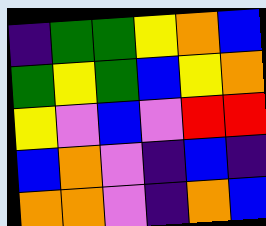[["indigo", "green", "green", "yellow", "orange", "blue"], ["green", "yellow", "green", "blue", "yellow", "orange"], ["yellow", "violet", "blue", "violet", "red", "red"], ["blue", "orange", "violet", "indigo", "blue", "indigo"], ["orange", "orange", "violet", "indigo", "orange", "blue"]]